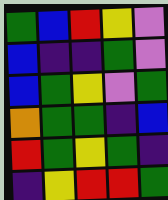[["green", "blue", "red", "yellow", "violet"], ["blue", "indigo", "indigo", "green", "violet"], ["blue", "green", "yellow", "violet", "green"], ["orange", "green", "green", "indigo", "blue"], ["red", "green", "yellow", "green", "indigo"], ["indigo", "yellow", "red", "red", "green"]]